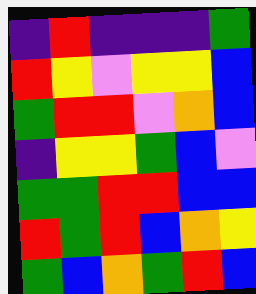[["indigo", "red", "indigo", "indigo", "indigo", "green"], ["red", "yellow", "violet", "yellow", "yellow", "blue"], ["green", "red", "red", "violet", "orange", "blue"], ["indigo", "yellow", "yellow", "green", "blue", "violet"], ["green", "green", "red", "red", "blue", "blue"], ["red", "green", "red", "blue", "orange", "yellow"], ["green", "blue", "orange", "green", "red", "blue"]]